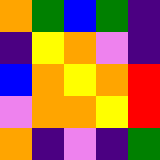[["orange", "green", "blue", "green", "indigo"], ["indigo", "yellow", "orange", "violet", "indigo"], ["blue", "orange", "yellow", "orange", "red"], ["violet", "orange", "orange", "yellow", "red"], ["orange", "indigo", "violet", "indigo", "green"]]